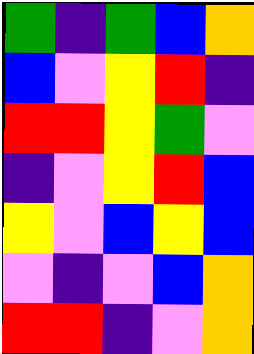[["green", "indigo", "green", "blue", "orange"], ["blue", "violet", "yellow", "red", "indigo"], ["red", "red", "yellow", "green", "violet"], ["indigo", "violet", "yellow", "red", "blue"], ["yellow", "violet", "blue", "yellow", "blue"], ["violet", "indigo", "violet", "blue", "orange"], ["red", "red", "indigo", "violet", "orange"]]